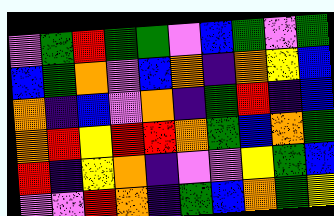[["violet", "green", "red", "green", "green", "violet", "blue", "green", "violet", "green"], ["blue", "green", "orange", "violet", "blue", "orange", "indigo", "orange", "yellow", "blue"], ["orange", "indigo", "blue", "violet", "orange", "indigo", "green", "red", "indigo", "blue"], ["orange", "red", "yellow", "red", "red", "orange", "green", "blue", "orange", "green"], ["red", "indigo", "yellow", "orange", "indigo", "violet", "violet", "yellow", "green", "blue"], ["violet", "violet", "red", "orange", "indigo", "green", "blue", "orange", "green", "yellow"]]